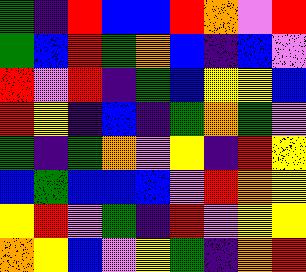[["green", "indigo", "red", "blue", "blue", "red", "orange", "violet", "red"], ["green", "blue", "red", "green", "orange", "blue", "indigo", "blue", "violet"], ["red", "violet", "red", "indigo", "green", "blue", "yellow", "yellow", "blue"], ["red", "yellow", "indigo", "blue", "indigo", "green", "orange", "green", "violet"], ["green", "indigo", "green", "orange", "violet", "yellow", "indigo", "red", "yellow"], ["blue", "green", "blue", "blue", "blue", "violet", "red", "orange", "yellow"], ["yellow", "red", "violet", "green", "indigo", "red", "violet", "yellow", "yellow"], ["orange", "yellow", "blue", "violet", "yellow", "green", "indigo", "orange", "red"]]